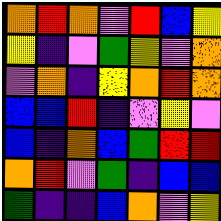[["orange", "red", "orange", "violet", "red", "blue", "yellow"], ["yellow", "indigo", "violet", "green", "yellow", "violet", "orange"], ["violet", "orange", "indigo", "yellow", "orange", "red", "orange"], ["blue", "blue", "red", "indigo", "violet", "yellow", "violet"], ["blue", "indigo", "orange", "blue", "green", "red", "red"], ["orange", "red", "violet", "green", "indigo", "blue", "blue"], ["green", "indigo", "indigo", "blue", "orange", "violet", "yellow"]]